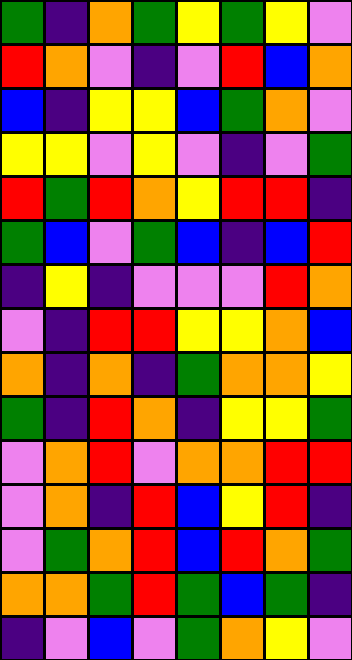[["green", "indigo", "orange", "green", "yellow", "green", "yellow", "violet"], ["red", "orange", "violet", "indigo", "violet", "red", "blue", "orange"], ["blue", "indigo", "yellow", "yellow", "blue", "green", "orange", "violet"], ["yellow", "yellow", "violet", "yellow", "violet", "indigo", "violet", "green"], ["red", "green", "red", "orange", "yellow", "red", "red", "indigo"], ["green", "blue", "violet", "green", "blue", "indigo", "blue", "red"], ["indigo", "yellow", "indigo", "violet", "violet", "violet", "red", "orange"], ["violet", "indigo", "red", "red", "yellow", "yellow", "orange", "blue"], ["orange", "indigo", "orange", "indigo", "green", "orange", "orange", "yellow"], ["green", "indigo", "red", "orange", "indigo", "yellow", "yellow", "green"], ["violet", "orange", "red", "violet", "orange", "orange", "red", "red"], ["violet", "orange", "indigo", "red", "blue", "yellow", "red", "indigo"], ["violet", "green", "orange", "red", "blue", "red", "orange", "green"], ["orange", "orange", "green", "red", "green", "blue", "green", "indigo"], ["indigo", "violet", "blue", "violet", "green", "orange", "yellow", "violet"]]